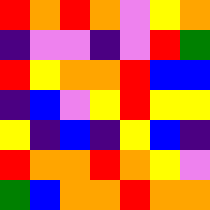[["red", "orange", "red", "orange", "violet", "yellow", "orange"], ["indigo", "violet", "violet", "indigo", "violet", "red", "green"], ["red", "yellow", "orange", "orange", "red", "blue", "blue"], ["indigo", "blue", "violet", "yellow", "red", "yellow", "yellow"], ["yellow", "indigo", "blue", "indigo", "yellow", "blue", "indigo"], ["red", "orange", "orange", "red", "orange", "yellow", "violet"], ["green", "blue", "orange", "orange", "red", "orange", "orange"]]